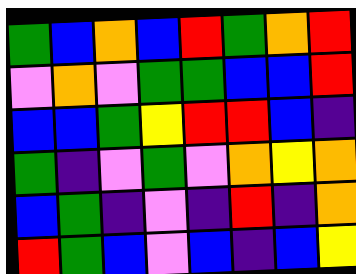[["green", "blue", "orange", "blue", "red", "green", "orange", "red"], ["violet", "orange", "violet", "green", "green", "blue", "blue", "red"], ["blue", "blue", "green", "yellow", "red", "red", "blue", "indigo"], ["green", "indigo", "violet", "green", "violet", "orange", "yellow", "orange"], ["blue", "green", "indigo", "violet", "indigo", "red", "indigo", "orange"], ["red", "green", "blue", "violet", "blue", "indigo", "blue", "yellow"]]